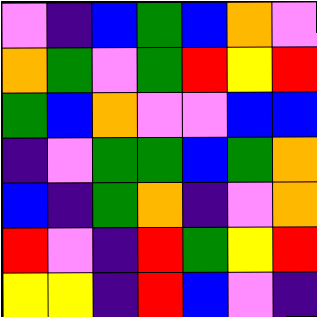[["violet", "indigo", "blue", "green", "blue", "orange", "violet"], ["orange", "green", "violet", "green", "red", "yellow", "red"], ["green", "blue", "orange", "violet", "violet", "blue", "blue"], ["indigo", "violet", "green", "green", "blue", "green", "orange"], ["blue", "indigo", "green", "orange", "indigo", "violet", "orange"], ["red", "violet", "indigo", "red", "green", "yellow", "red"], ["yellow", "yellow", "indigo", "red", "blue", "violet", "indigo"]]